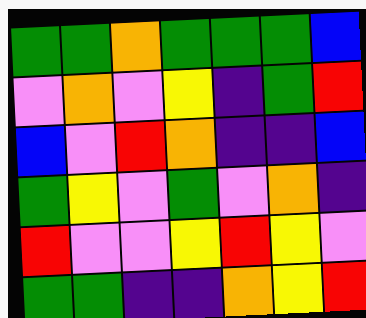[["green", "green", "orange", "green", "green", "green", "blue"], ["violet", "orange", "violet", "yellow", "indigo", "green", "red"], ["blue", "violet", "red", "orange", "indigo", "indigo", "blue"], ["green", "yellow", "violet", "green", "violet", "orange", "indigo"], ["red", "violet", "violet", "yellow", "red", "yellow", "violet"], ["green", "green", "indigo", "indigo", "orange", "yellow", "red"]]